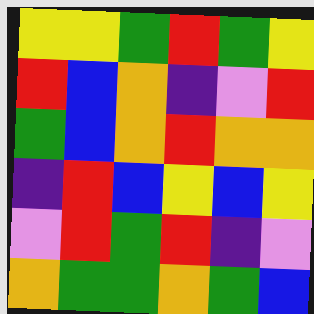[["yellow", "yellow", "green", "red", "green", "yellow"], ["red", "blue", "orange", "indigo", "violet", "red"], ["green", "blue", "orange", "red", "orange", "orange"], ["indigo", "red", "blue", "yellow", "blue", "yellow"], ["violet", "red", "green", "red", "indigo", "violet"], ["orange", "green", "green", "orange", "green", "blue"]]